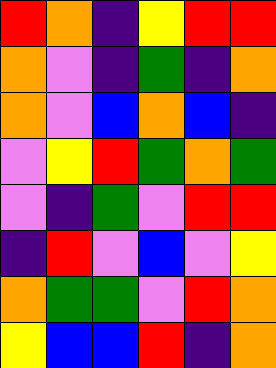[["red", "orange", "indigo", "yellow", "red", "red"], ["orange", "violet", "indigo", "green", "indigo", "orange"], ["orange", "violet", "blue", "orange", "blue", "indigo"], ["violet", "yellow", "red", "green", "orange", "green"], ["violet", "indigo", "green", "violet", "red", "red"], ["indigo", "red", "violet", "blue", "violet", "yellow"], ["orange", "green", "green", "violet", "red", "orange"], ["yellow", "blue", "blue", "red", "indigo", "orange"]]